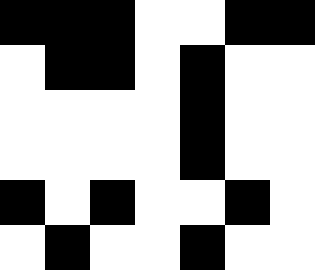[["black", "black", "black", "white", "white", "black", "black"], ["white", "black", "black", "white", "black", "white", "white"], ["white", "white", "white", "white", "black", "white", "white"], ["white", "white", "white", "white", "black", "white", "white"], ["black", "white", "black", "white", "white", "black", "white"], ["white", "black", "white", "white", "black", "white", "white"]]